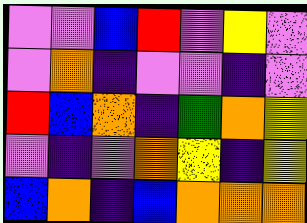[["violet", "violet", "blue", "red", "violet", "yellow", "violet"], ["violet", "orange", "indigo", "violet", "violet", "indigo", "violet"], ["red", "blue", "orange", "indigo", "green", "orange", "yellow"], ["violet", "indigo", "violet", "orange", "yellow", "indigo", "yellow"], ["blue", "orange", "indigo", "blue", "orange", "orange", "orange"]]